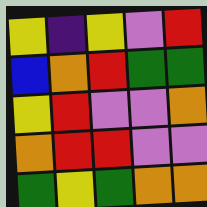[["yellow", "indigo", "yellow", "violet", "red"], ["blue", "orange", "red", "green", "green"], ["yellow", "red", "violet", "violet", "orange"], ["orange", "red", "red", "violet", "violet"], ["green", "yellow", "green", "orange", "orange"]]